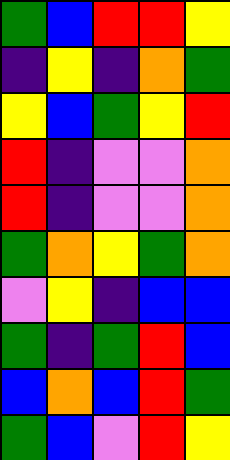[["green", "blue", "red", "red", "yellow"], ["indigo", "yellow", "indigo", "orange", "green"], ["yellow", "blue", "green", "yellow", "red"], ["red", "indigo", "violet", "violet", "orange"], ["red", "indigo", "violet", "violet", "orange"], ["green", "orange", "yellow", "green", "orange"], ["violet", "yellow", "indigo", "blue", "blue"], ["green", "indigo", "green", "red", "blue"], ["blue", "orange", "blue", "red", "green"], ["green", "blue", "violet", "red", "yellow"]]